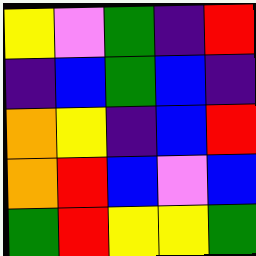[["yellow", "violet", "green", "indigo", "red"], ["indigo", "blue", "green", "blue", "indigo"], ["orange", "yellow", "indigo", "blue", "red"], ["orange", "red", "blue", "violet", "blue"], ["green", "red", "yellow", "yellow", "green"]]